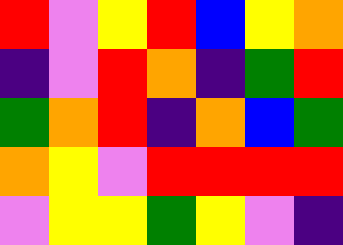[["red", "violet", "yellow", "red", "blue", "yellow", "orange"], ["indigo", "violet", "red", "orange", "indigo", "green", "red"], ["green", "orange", "red", "indigo", "orange", "blue", "green"], ["orange", "yellow", "violet", "red", "red", "red", "red"], ["violet", "yellow", "yellow", "green", "yellow", "violet", "indigo"]]